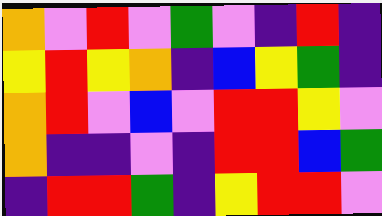[["orange", "violet", "red", "violet", "green", "violet", "indigo", "red", "indigo"], ["yellow", "red", "yellow", "orange", "indigo", "blue", "yellow", "green", "indigo"], ["orange", "red", "violet", "blue", "violet", "red", "red", "yellow", "violet"], ["orange", "indigo", "indigo", "violet", "indigo", "red", "red", "blue", "green"], ["indigo", "red", "red", "green", "indigo", "yellow", "red", "red", "violet"]]